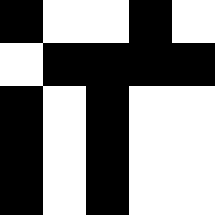[["black", "white", "white", "black", "white"], ["white", "black", "black", "black", "black"], ["black", "white", "black", "white", "white"], ["black", "white", "black", "white", "white"], ["black", "white", "black", "white", "white"]]